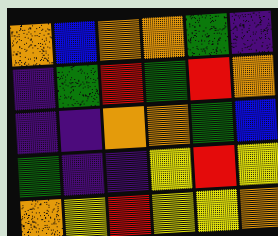[["orange", "blue", "orange", "orange", "green", "indigo"], ["indigo", "green", "red", "green", "red", "orange"], ["indigo", "indigo", "orange", "orange", "green", "blue"], ["green", "indigo", "indigo", "yellow", "red", "yellow"], ["orange", "yellow", "red", "yellow", "yellow", "orange"]]